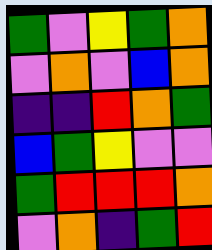[["green", "violet", "yellow", "green", "orange"], ["violet", "orange", "violet", "blue", "orange"], ["indigo", "indigo", "red", "orange", "green"], ["blue", "green", "yellow", "violet", "violet"], ["green", "red", "red", "red", "orange"], ["violet", "orange", "indigo", "green", "red"]]